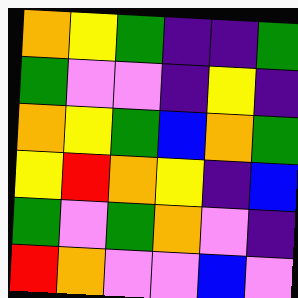[["orange", "yellow", "green", "indigo", "indigo", "green"], ["green", "violet", "violet", "indigo", "yellow", "indigo"], ["orange", "yellow", "green", "blue", "orange", "green"], ["yellow", "red", "orange", "yellow", "indigo", "blue"], ["green", "violet", "green", "orange", "violet", "indigo"], ["red", "orange", "violet", "violet", "blue", "violet"]]